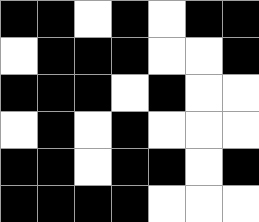[["black", "black", "white", "black", "white", "black", "black"], ["white", "black", "black", "black", "white", "white", "black"], ["black", "black", "black", "white", "black", "white", "white"], ["white", "black", "white", "black", "white", "white", "white"], ["black", "black", "white", "black", "black", "white", "black"], ["black", "black", "black", "black", "white", "white", "white"]]